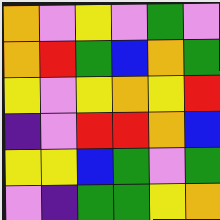[["orange", "violet", "yellow", "violet", "green", "violet"], ["orange", "red", "green", "blue", "orange", "green"], ["yellow", "violet", "yellow", "orange", "yellow", "red"], ["indigo", "violet", "red", "red", "orange", "blue"], ["yellow", "yellow", "blue", "green", "violet", "green"], ["violet", "indigo", "green", "green", "yellow", "orange"]]